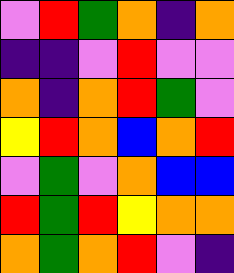[["violet", "red", "green", "orange", "indigo", "orange"], ["indigo", "indigo", "violet", "red", "violet", "violet"], ["orange", "indigo", "orange", "red", "green", "violet"], ["yellow", "red", "orange", "blue", "orange", "red"], ["violet", "green", "violet", "orange", "blue", "blue"], ["red", "green", "red", "yellow", "orange", "orange"], ["orange", "green", "orange", "red", "violet", "indigo"]]